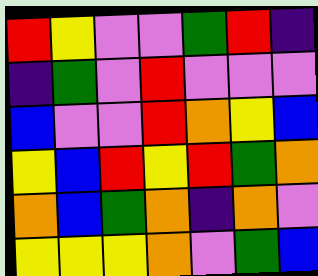[["red", "yellow", "violet", "violet", "green", "red", "indigo"], ["indigo", "green", "violet", "red", "violet", "violet", "violet"], ["blue", "violet", "violet", "red", "orange", "yellow", "blue"], ["yellow", "blue", "red", "yellow", "red", "green", "orange"], ["orange", "blue", "green", "orange", "indigo", "orange", "violet"], ["yellow", "yellow", "yellow", "orange", "violet", "green", "blue"]]